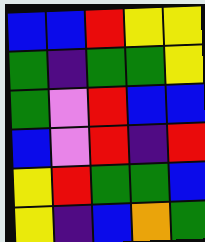[["blue", "blue", "red", "yellow", "yellow"], ["green", "indigo", "green", "green", "yellow"], ["green", "violet", "red", "blue", "blue"], ["blue", "violet", "red", "indigo", "red"], ["yellow", "red", "green", "green", "blue"], ["yellow", "indigo", "blue", "orange", "green"]]